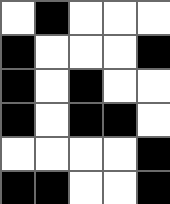[["white", "black", "white", "white", "white"], ["black", "white", "white", "white", "black"], ["black", "white", "black", "white", "white"], ["black", "white", "black", "black", "white"], ["white", "white", "white", "white", "black"], ["black", "black", "white", "white", "black"]]